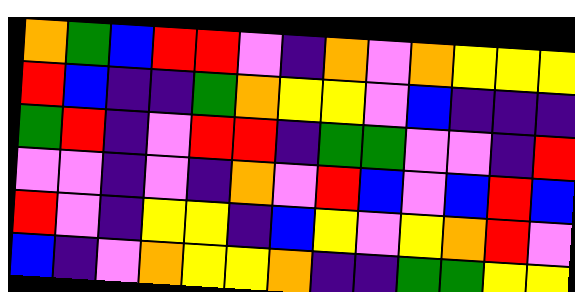[["orange", "green", "blue", "red", "red", "violet", "indigo", "orange", "violet", "orange", "yellow", "yellow", "yellow"], ["red", "blue", "indigo", "indigo", "green", "orange", "yellow", "yellow", "violet", "blue", "indigo", "indigo", "indigo"], ["green", "red", "indigo", "violet", "red", "red", "indigo", "green", "green", "violet", "violet", "indigo", "red"], ["violet", "violet", "indigo", "violet", "indigo", "orange", "violet", "red", "blue", "violet", "blue", "red", "blue"], ["red", "violet", "indigo", "yellow", "yellow", "indigo", "blue", "yellow", "violet", "yellow", "orange", "red", "violet"], ["blue", "indigo", "violet", "orange", "yellow", "yellow", "orange", "indigo", "indigo", "green", "green", "yellow", "yellow"]]